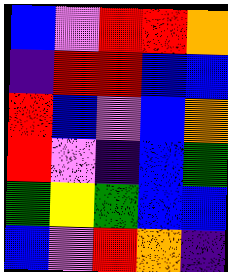[["blue", "violet", "red", "red", "orange"], ["indigo", "red", "red", "blue", "blue"], ["red", "blue", "violet", "blue", "orange"], ["red", "violet", "indigo", "blue", "green"], ["green", "yellow", "green", "blue", "blue"], ["blue", "violet", "red", "orange", "indigo"]]